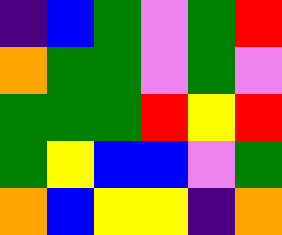[["indigo", "blue", "green", "violet", "green", "red"], ["orange", "green", "green", "violet", "green", "violet"], ["green", "green", "green", "red", "yellow", "red"], ["green", "yellow", "blue", "blue", "violet", "green"], ["orange", "blue", "yellow", "yellow", "indigo", "orange"]]